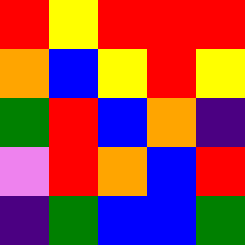[["red", "yellow", "red", "red", "red"], ["orange", "blue", "yellow", "red", "yellow"], ["green", "red", "blue", "orange", "indigo"], ["violet", "red", "orange", "blue", "red"], ["indigo", "green", "blue", "blue", "green"]]